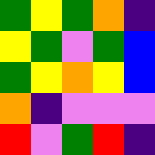[["green", "yellow", "green", "orange", "indigo"], ["yellow", "green", "violet", "green", "blue"], ["green", "yellow", "orange", "yellow", "blue"], ["orange", "indigo", "violet", "violet", "violet"], ["red", "violet", "green", "red", "indigo"]]